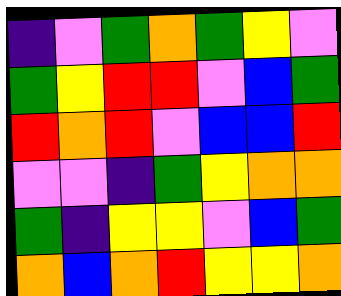[["indigo", "violet", "green", "orange", "green", "yellow", "violet"], ["green", "yellow", "red", "red", "violet", "blue", "green"], ["red", "orange", "red", "violet", "blue", "blue", "red"], ["violet", "violet", "indigo", "green", "yellow", "orange", "orange"], ["green", "indigo", "yellow", "yellow", "violet", "blue", "green"], ["orange", "blue", "orange", "red", "yellow", "yellow", "orange"]]